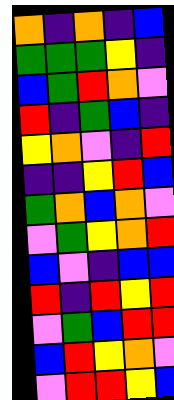[["orange", "indigo", "orange", "indigo", "blue"], ["green", "green", "green", "yellow", "indigo"], ["blue", "green", "red", "orange", "violet"], ["red", "indigo", "green", "blue", "indigo"], ["yellow", "orange", "violet", "indigo", "red"], ["indigo", "indigo", "yellow", "red", "blue"], ["green", "orange", "blue", "orange", "violet"], ["violet", "green", "yellow", "orange", "red"], ["blue", "violet", "indigo", "blue", "blue"], ["red", "indigo", "red", "yellow", "red"], ["violet", "green", "blue", "red", "red"], ["blue", "red", "yellow", "orange", "violet"], ["violet", "red", "red", "yellow", "blue"]]